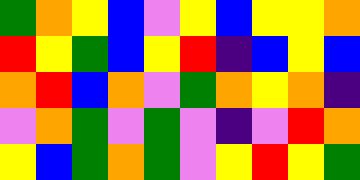[["green", "orange", "yellow", "blue", "violet", "yellow", "blue", "yellow", "yellow", "orange"], ["red", "yellow", "green", "blue", "yellow", "red", "indigo", "blue", "yellow", "blue"], ["orange", "red", "blue", "orange", "violet", "green", "orange", "yellow", "orange", "indigo"], ["violet", "orange", "green", "violet", "green", "violet", "indigo", "violet", "red", "orange"], ["yellow", "blue", "green", "orange", "green", "violet", "yellow", "red", "yellow", "green"]]